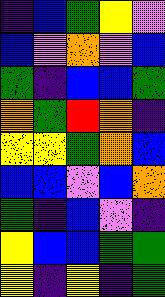[["indigo", "blue", "green", "yellow", "violet"], ["blue", "violet", "orange", "violet", "blue"], ["green", "indigo", "blue", "blue", "green"], ["orange", "green", "red", "orange", "indigo"], ["yellow", "yellow", "green", "orange", "blue"], ["blue", "blue", "violet", "blue", "orange"], ["green", "indigo", "blue", "violet", "indigo"], ["yellow", "blue", "blue", "green", "green"], ["yellow", "indigo", "yellow", "indigo", "green"]]